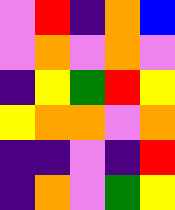[["violet", "red", "indigo", "orange", "blue"], ["violet", "orange", "violet", "orange", "violet"], ["indigo", "yellow", "green", "red", "yellow"], ["yellow", "orange", "orange", "violet", "orange"], ["indigo", "indigo", "violet", "indigo", "red"], ["indigo", "orange", "violet", "green", "yellow"]]